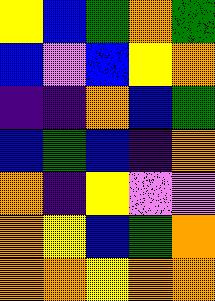[["yellow", "blue", "green", "orange", "green"], ["blue", "violet", "blue", "yellow", "orange"], ["indigo", "indigo", "orange", "blue", "green"], ["blue", "green", "blue", "indigo", "orange"], ["orange", "indigo", "yellow", "violet", "violet"], ["orange", "yellow", "blue", "green", "orange"], ["orange", "orange", "yellow", "orange", "orange"]]